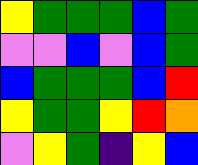[["yellow", "green", "green", "green", "blue", "green"], ["violet", "violet", "blue", "violet", "blue", "green"], ["blue", "green", "green", "green", "blue", "red"], ["yellow", "green", "green", "yellow", "red", "orange"], ["violet", "yellow", "green", "indigo", "yellow", "blue"]]